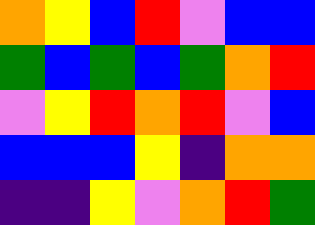[["orange", "yellow", "blue", "red", "violet", "blue", "blue"], ["green", "blue", "green", "blue", "green", "orange", "red"], ["violet", "yellow", "red", "orange", "red", "violet", "blue"], ["blue", "blue", "blue", "yellow", "indigo", "orange", "orange"], ["indigo", "indigo", "yellow", "violet", "orange", "red", "green"]]